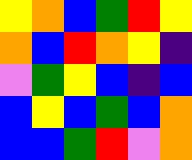[["yellow", "orange", "blue", "green", "red", "yellow"], ["orange", "blue", "red", "orange", "yellow", "indigo"], ["violet", "green", "yellow", "blue", "indigo", "blue"], ["blue", "yellow", "blue", "green", "blue", "orange"], ["blue", "blue", "green", "red", "violet", "orange"]]